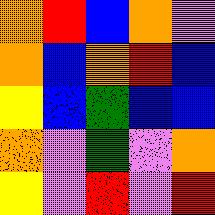[["orange", "red", "blue", "orange", "violet"], ["orange", "blue", "orange", "red", "blue"], ["yellow", "blue", "green", "blue", "blue"], ["orange", "violet", "green", "violet", "orange"], ["yellow", "violet", "red", "violet", "red"]]